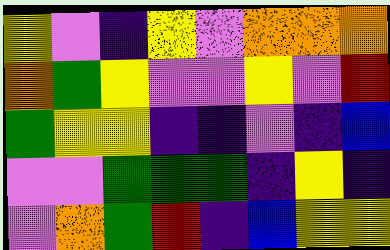[["yellow", "violet", "indigo", "yellow", "violet", "orange", "orange", "orange"], ["orange", "green", "yellow", "violet", "violet", "yellow", "violet", "red"], ["green", "yellow", "yellow", "indigo", "indigo", "violet", "indigo", "blue"], ["violet", "violet", "green", "green", "green", "indigo", "yellow", "indigo"], ["violet", "orange", "green", "red", "indigo", "blue", "yellow", "yellow"]]